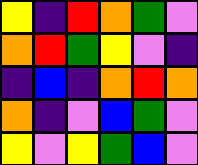[["yellow", "indigo", "red", "orange", "green", "violet"], ["orange", "red", "green", "yellow", "violet", "indigo"], ["indigo", "blue", "indigo", "orange", "red", "orange"], ["orange", "indigo", "violet", "blue", "green", "violet"], ["yellow", "violet", "yellow", "green", "blue", "violet"]]